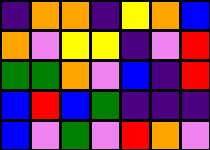[["indigo", "orange", "orange", "indigo", "yellow", "orange", "blue"], ["orange", "violet", "yellow", "yellow", "indigo", "violet", "red"], ["green", "green", "orange", "violet", "blue", "indigo", "red"], ["blue", "red", "blue", "green", "indigo", "indigo", "indigo"], ["blue", "violet", "green", "violet", "red", "orange", "violet"]]